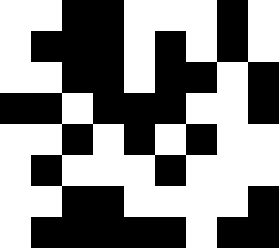[["white", "white", "black", "black", "white", "white", "white", "black", "white"], ["white", "black", "black", "black", "white", "black", "white", "black", "white"], ["white", "white", "black", "black", "white", "black", "black", "white", "black"], ["black", "black", "white", "black", "black", "black", "white", "white", "black"], ["white", "white", "black", "white", "black", "white", "black", "white", "white"], ["white", "black", "white", "white", "white", "black", "white", "white", "white"], ["white", "white", "black", "black", "white", "white", "white", "white", "black"], ["white", "black", "black", "black", "black", "black", "white", "black", "black"]]